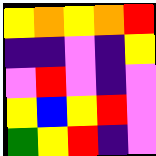[["yellow", "orange", "yellow", "orange", "red"], ["indigo", "indigo", "violet", "indigo", "yellow"], ["violet", "red", "violet", "indigo", "violet"], ["yellow", "blue", "yellow", "red", "violet"], ["green", "yellow", "red", "indigo", "violet"]]